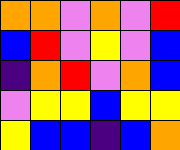[["orange", "orange", "violet", "orange", "violet", "red"], ["blue", "red", "violet", "yellow", "violet", "blue"], ["indigo", "orange", "red", "violet", "orange", "blue"], ["violet", "yellow", "yellow", "blue", "yellow", "yellow"], ["yellow", "blue", "blue", "indigo", "blue", "orange"]]